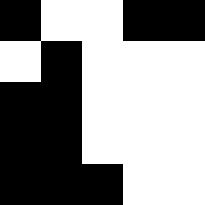[["black", "white", "white", "black", "black"], ["white", "black", "white", "white", "white"], ["black", "black", "white", "white", "white"], ["black", "black", "white", "white", "white"], ["black", "black", "black", "white", "white"]]